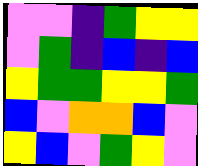[["violet", "violet", "indigo", "green", "yellow", "yellow"], ["violet", "green", "indigo", "blue", "indigo", "blue"], ["yellow", "green", "green", "yellow", "yellow", "green"], ["blue", "violet", "orange", "orange", "blue", "violet"], ["yellow", "blue", "violet", "green", "yellow", "violet"]]